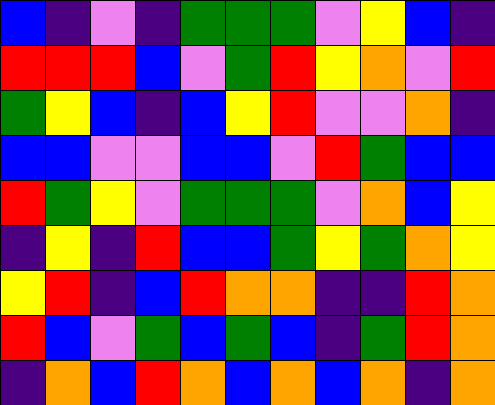[["blue", "indigo", "violet", "indigo", "green", "green", "green", "violet", "yellow", "blue", "indigo"], ["red", "red", "red", "blue", "violet", "green", "red", "yellow", "orange", "violet", "red"], ["green", "yellow", "blue", "indigo", "blue", "yellow", "red", "violet", "violet", "orange", "indigo"], ["blue", "blue", "violet", "violet", "blue", "blue", "violet", "red", "green", "blue", "blue"], ["red", "green", "yellow", "violet", "green", "green", "green", "violet", "orange", "blue", "yellow"], ["indigo", "yellow", "indigo", "red", "blue", "blue", "green", "yellow", "green", "orange", "yellow"], ["yellow", "red", "indigo", "blue", "red", "orange", "orange", "indigo", "indigo", "red", "orange"], ["red", "blue", "violet", "green", "blue", "green", "blue", "indigo", "green", "red", "orange"], ["indigo", "orange", "blue", "red", "orange", "blue", "orange", "blue", "orange", "indigo", "orange"]]